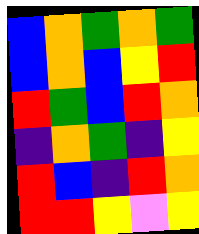[["blue", "orange", "green", "orange", "green"], ["blue", "orange", "blue", "yellow", "red"], ["red", "green", "blue", "red", "orange"], ["indigo", "orange", "green", "indigo", "yellow"], ["red", "blue", "indigo", "red", "orange"], ["red", "red", "yellow", "violet", "yellow"]]